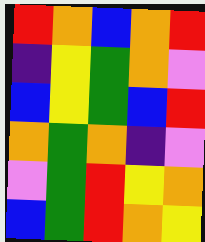[["red", "orange", "blue", "orange", "red"], ["indigo", "yellow", "green", "orange", "violet"], ["blue", "yellow", "green", "blue", "red"], ["orange", "green", "orange", "indigo", "violet"], ["violet", "green", "red", "yellow", "orange"], ["blue", "green", "red", "orange", "yellow"]]